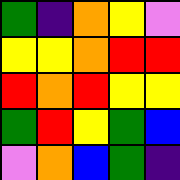[["green", "indigo", "orange", "yellow", "violet"], ["yellow", "yellow", "orange", "red", "red"], ["red", "orange", "red", "yellow", "yellow"], ["green", "red", "yellow", "green", "blue"], ["violet", "orange", "blue", "green", "indigo"]]